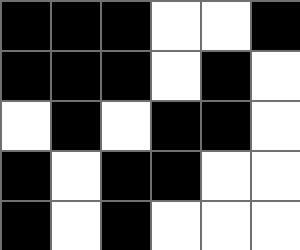[["black", "black", "black", "white", "white", "black"], ["black", "black", "black", "white", "black", "white"], ["white", "black", "white", "black", "black", "white"], ["black", "white", "black", "black", "white", "white"], ["black", "white", "black", "white", "white", "white"]]